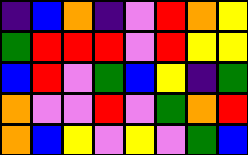[["indigo", "blue", "orange", "indigo", "violet", "red", "orange", "yellow"], ["green", "red", "red", "red", "violet", "red", "yellow", "yellow"], ["blue", "red", "violet", "green", "blue", "yellow", "indigo", "green"], ["orange", "violet", "violet", "red", "violet", "green", "orange", "red"], ["orange", "blue", "yellow", "violet", "yellow", "violet", "green", "blue"]]